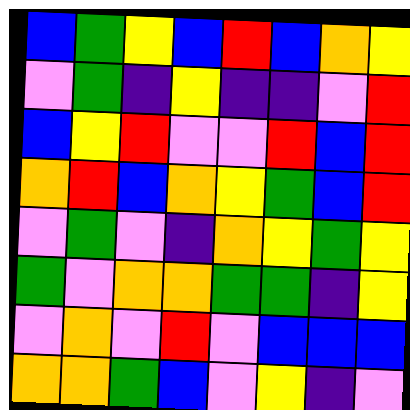[["blue", "green", "yellow", "blue", "red", "blue", "orange", "yellow"], ["violet", "green", "indigo", "yellow", "indigo", "indigo", "violet", "red"], ["blue", "yellow", "red", "violet", "violet", "red", "blue", "red"], ["orange", "red", "blue", "orange", "yellow", "green", "blue", "red"], ["violet", "green", "violet", "indigo", "orange", "yellow", "green", "yellow"], ["green", "violet", "orange", "orange", "green", "green", "indigo", "yellow"], ["violet", "orange", "violet", "red", "violet", "blue", "blue", "blue"], ["orange", "orange", "green", "blue", "violet", "yellow", "indigo", "violet"]]